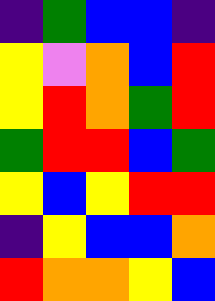[["indigo", "green", "blue", "blue", "indigo"], ["yellow", "violet", "orange", "blue", "red"], ["yellow", "red", "orange", "green", "red"], ["green", "red", "red", "blue", "green"], ["yellow", "blue", "yellow", "red", "red"], ["indigo", "yellow", "blue", "blue", "orange"], ["red", "orange", "orange", "yellow", "blue"]]